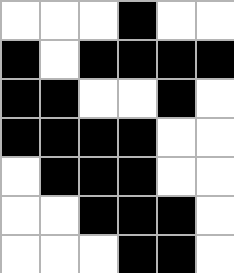[["white", "white", "white", "black", "white", "white"], ["black", "white", "black", "black", "black", "black"], ["black", "black", "white", "white", "black", "white"], ["black", "black", "black", "black", "white", "white"], ["white", "black", "black", "black", "white", "white"], ["white", "white", "black", "black", "black", "white"], ["white", "white", "white", "black", "black", "white"]]